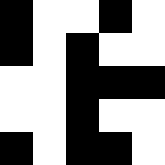[["black", "white", "white", "black", "white"], ["black", "white", "black", "white", "white"], ["white", "white", "black", "black", "black"], ["white", "white", "black", "white", "white"], ["black", "white", "black", "black", "white"]]